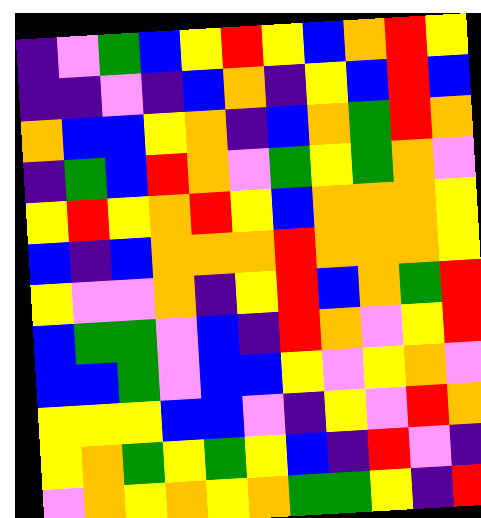[["indigo", "violet", "green", "blue", "yellow", "red", "yellow", "blue", "orange", "red", "yellow"], ["indigo", "indigo", "violet", "indigo", "blue", "orange", "indigo", "yellow", "blue", "red", "blue"], ["orange", "blue", "blue", "yellow", "orange", "indigo", "blue", "orange", "green", "red", "orange"], ["indigo", "green", "blue", "red", "orange", "violet", "green", "yellow", "green", "orange", "violet"], ["yellow", "red", "yellow", "orange", "red", "yellow", "blue", "orange", "orange", "orange", "yellow"], ["blue", "indigo", "blue", "orange", "orange", "orange", "red", "orange", "orange", "orange", "yellow"], ["yellow", "violet", "violet", "orange", "indigo", "yellow", "red", "blue", "orange", "green", "red"], ["blue", "green", "green", "violet", "blue", "indigo", "red", "orange", "violet", "yellow", "red"], ["blue", "blue", "green", "violet", "blue", "blue", "yellow", "violet", "yellow", "orange", "violet"], ["yellow", "yellow", "yellow", "blue", "blue", "violet", "indigo", "yellow", "violet", "red", "orange"], ["yellow", "orange", "green", "yellow", "green", "yellow", "blue", "indigo", "red", "violet", "indigo"], ["violet", "orange", "yellow", "orange", "yellow", "orange", "green", "green", "yellow", "indigo", "red"]]